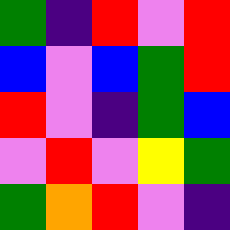[["green", "indigo", "red", "violet", "red"], ["blue", "violet", "blue", "green", "red"], ["red", "violet", "indigo", "green", "blue"], ["violet", "red", "violet", "yellow", "green"], ["green", "orange", "red", "violet", "indigo"]]